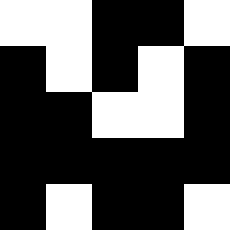[["white", "white", "black", "black", "white"], ["black", "white", "black", "white", "black"], ["black", "black", "white", "white", "black"], ["black", "black", "black", "black", "black"], ["black", "white", "black", "black", "white"]]